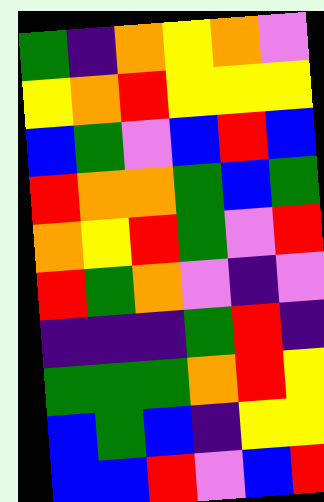[["green", "indigo", "orange", "yellow", "orange", "violet"], ["yellow", "orange", "red", "yellow", "yellow", "yellow"], ["blue", "green", "violet", "blue", "red", "blue"], ["red", "orange", "orange", "green", "blue", "green"], ["orange", "yellow", "red", "green", "violet", "red"], ["red", "green", "orange", "violet", "indigo", "violet"], ["indigo", "indigo", "indigo", "green", "red", "indigo"], ["green", "green", "green", "orange", "red", "yellow"], ["blue", "green", "blue", "indigo", "yellow", "yellow"], ["blue", "blue", "red", "violet", "blue", "red"]]